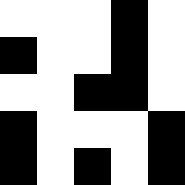[["white", "white", "white", "black", "white"], ["black", "white", "white", "black", "white"], ["white", "white", "black", "black", "white"], ["black", "white", "white", "white", "black"], ["black", "white", "black", "white", "black"]]